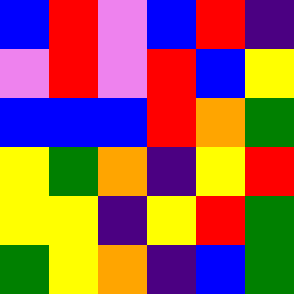[["blue", "red", "violet", "blue", "red", "indigo"], ["violet", "red", "violet", "red", "blue", "yellow"], ["blue", "blue", "blue", "red", "orange", "green"], ["yellow", "green", "orange", "indigo", "yellow", "red"], ["yellow", "yellow", "indigo", "yellow", "red", "green"], ["green", "yellow", "orange", "indigo", "blue", "green"]]